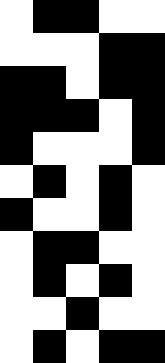[["white", "black", "black", "white", "white"], ["white", "white", "white", "black", "black"], ["black", "black", "white", "black", "black"], ["black", "black", "black", "white", "black"], ["black", "white", "white", "white", "black"], ["white", "black", "white", "black", "white"], ["black", "white", "white", "black", "white"], ["white", "black", "black", "white", "white"], ["white", "black", "white", "black", "white"], ["white", "white", "black", "white", "white"], ["white", "black", "white", "black", "black"]]